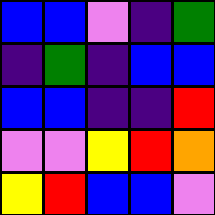[["blue", "blue", "violet", "indigo", "green"], ["indigo", "green", "indigo", "blue", "blue"], ["blue", "blue", "indigo", "indigo", "red"], ["violet", "violet", "yellow", "red", "orange"], ["yellow", "red", "blue", "blue", "violet"]]